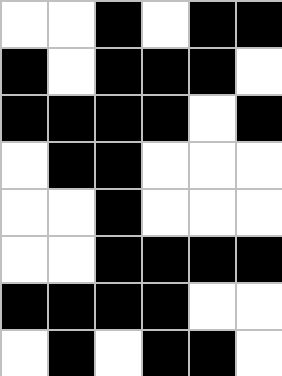[["white", "white", "black", "white", "black", "black"], ["black", "white", "black", "black", "black", "white"], ["black", "black", "black", "black", "white", "black"], ["white", "black", "black", "white", "white", "white"], ["white", "white", "black", "white", "white", "white"], ["white", "white", "black", "black", "black", "black"], ["black", "black", "black", "black", "white", "white"], ["white", "black", "white", "black", "black", "white"]]